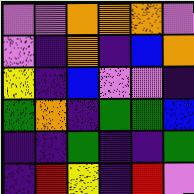[["violet", "violet", "orange", "orange", "orange", "violet"], ["violet", "indigo", "orange", "indigo", "blue", "orange"], ["yellow", "indigo", "blue", "violet", "violet", "indigo"], ["green", "orange", "indigo", "green", "green", "blue"], ["indigo", "indigo", "green", "indigo", "indigo", "green"], ["indigo", "red", "yellow", "indigo", "red", "violet"]]